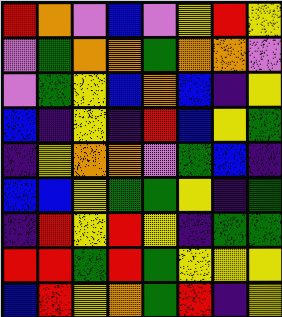[["red", "orange", "violet", "blue", "violet", "yellow", "red", "yellow"], ["violet", "green", "orange", "orange", "green", "orange", "orange", "violet"], ["violet", "green", "yellow", "blue", "orange", "blue", "indigo", "yellow"], ["blue", "indigo", "yellow", "indigo", "red", "blue", "yellow", "green"], ["indigo", "yellow", "orange", "orange", "violet", "green", "blue", "indigo"], ["blue", "blue", "yellow", "green", "green", "yellow", "indigo", "green"], ["indigo", "red", "yellow", "red", "yellow", "indigo", "green", "green"], ["red", "red", "green", "red", "green", "yellow", "yellow", "yellow"], ["blue", "red", "yellow", "orange", "green", "red", "indigo", "yellow"]]